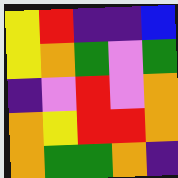[["yellow", "red", "indigo", "indigo", "blue"], ["yellow", "orange", "green", "violet", "green"], ["indigo", "violet", "red", "violet", "orange"], ["orange", "yellow", "red", "red", "orange"], ["orange", "green", "green", "orange", "indigo"]]